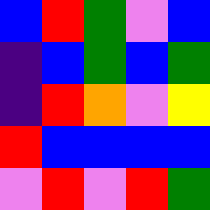[["blue", "red", "green", "violet", "blue"], ["indigo", "blue", "green", "blue", "green"], ["indigo", "red", "orange", "violet", "yellow"], ["red", "blue", "blue", "blue", "blue"], ["violet", "red", "violet", "red", "green"]]